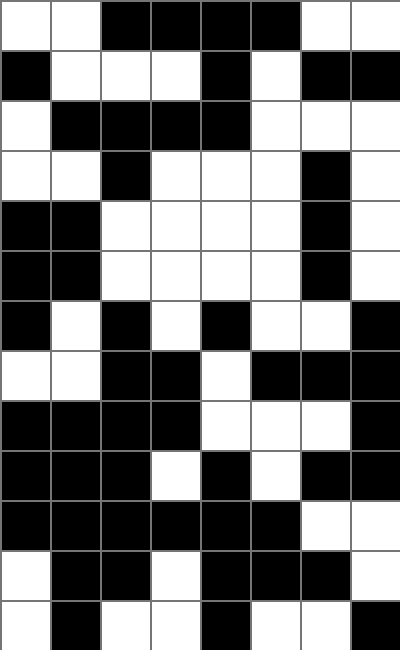[["white", "white", "black", "black", "black", "black", "white", "white"], ["black", "white", "white", "white", "black", "white", "black", "black"], ["white", "black", "black", "black", "black", "white", "white", "white"], ["white", "white", "black", "white", "white", "white", "black", "white"], ["black", "black", "white", "white", "white", "white", "black", "white"], ["black", "black", "white", "white", "white", "white", "black", "white"], ["black", "white", "black", "white", "black", "white", "white", "black"], ["white", "white", "black", "black", "white", "black", "black", "black"], ["black", "black", "black", "black", "white", "white", "white", "black"], ["black", "black", "black", "white", "black", "white", "black", "black"], ["black", "black", "black", "black", "black", "black", "white", "white"], ["white", "black", "black", "white", "black", "black", "black", "white"], ["white", "black", "white", "white", "black", "white", "white", "black"]]